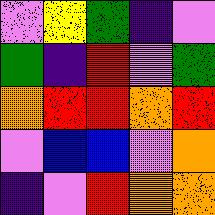[["violet", "yellow", "green", "indigo", "violet"], ["green", "indigo", "red", "violet", "green"], ["orange", "red", "red", "orange", "red"], ["violet", "blue", "blue", "violet", "orange"], ["indigo", "violet", "red", "orange", "orange"]]